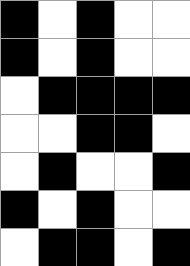[["black", "white", "black", "white", "white"], ["black", "white", "black", "white", "white"], ["white", "black", "black", "black", "black"], ["white", "white", "black", "black", "white"], ["white", "black", "white", "white", "black"], ["black", "white", "black", "white", "white"], ["white", "black", "black", "white", "black"]]